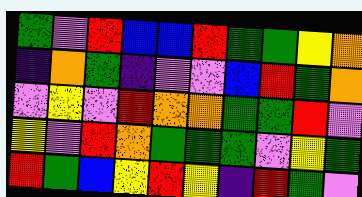[["green", "violet", "red", "blue", "blue", "red", "green", "green", "yellow", "orange"], ["indigo", "orange", "green", "indigo", "violet", "violet", "blue", "red", "green", "orange"], ["violet", "yellow", "violet", "red", "orange", "orange", "green", "green", "red", "violet"], ["yellow", "violet", "red", "orange", "green", "green", "green", "violet", "yellow", "green"], ["red", "green", "blue", "yellow", "red", "yellow", "indigo", "red", "green", "violet"]]